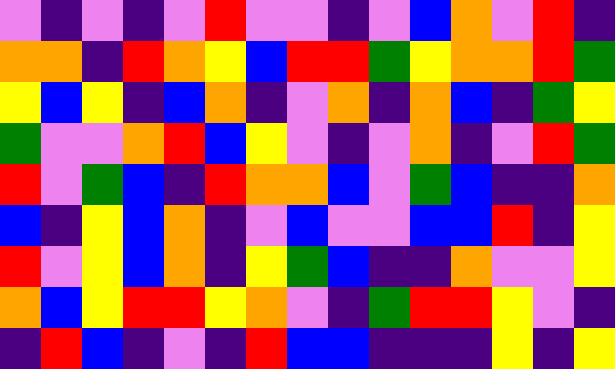[["violet", "indigo", "violet", "indigo", "violet", "red", "violet", "violet", "indigo", "violet", "blue", "orange", "violet", "red", "indigo"], ["orange", "orange", "indigo", "red", "orange", "yellow", "blue", "red", "red", "green", "yellow", "orange", "orange", "red", "green"], ["yellow", "blue", "yellow", "indigo", "blue", "orange", "indigo", "violet", "orange", "indigo", "orange", "blue", "indigo", "green", "yellow"], ["green", "violet", "violet", "orange", "red", "blue", "yellow", "violet", "indigo", "violet", "orange", "indigo", "violet", "red", "green"], ["red", "violet", "green", "blue", "indigo", "red", "orange", "orange", "blue", "violet", "green", "blue", "indigo", "indigo", "orange"], ["blue", "indigo", "yellow", "blue", "orange", "indigo", "violet", "blue", "violet", "violet", "blue", "blue", "red", "indigo", "yellow"], ["red", "violet", "yellow", "blue", "orange", "indigo", "yellow", "green", "blue", "indigo", "indigo", "orange", "violet", "violet", "yellow"], ["orange", "blue", "yellow", "red", "red", "yellow", "orange", "violet", "indigo", "green", "red", "red", "yellow", "violet", "indigo"], ["indigo", "red", "blue", "indigo", "violet", "indigo", "red", "blue", "blue", "indigo", "indigo", "indigo", "yellow", "indigo", "yellow"]]